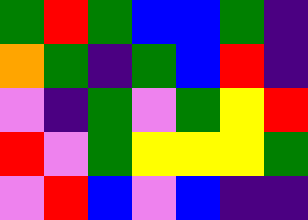[["green", "red", "green", "blue", "blue", "green", "indigo"], ["orange", "green", "indigo", "green", "blue", "red", "indigo"], ["violet", "indigo", "green", "violet", "green", "yellow", "red"], ["red", "violet", "green", "yellow", "yellow", "yellow", "green"], ["violet", "red", "blue", "violet", "blue", "indigo", "indigo"]]